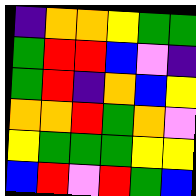[["indigo", "orange", "orange", "yellow", "green", "green"], ["green", "red", "red", "blue", "violet", "indigo"], ["green", "red", "indigo", "orange", "blue", "yellow"], ["orange", "orange", "red", "green", "orange", "violet"], ["yellow", "green", "green", "green", "yellow", "yellow"], ["blue", "red", "violet", "red", "green", "blue"]]